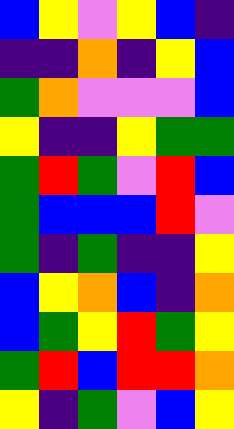[["blue", "yellow", "violet", "yellow", "blue", "indigo"], ["indigo", "indigo", "orange", "indigo", "yellow", "blue"], ["green", "orange", "violet", "violet", "violet", "blue"], ["yellow", "indigo", "indigo", "yellow", "green", "green"], ["green", "red", "green", "violet", "red", "blue"], ["green", "blue", "blue", "blue", "red", "violet"], ["green", "indigo", "green", "indigo", "indigo", "yellow"], ["blue", "yellow", "orange", "blue", "indigo", "orange"], ["blue", "green", "yellow", "red", "green", "yellow"], ["green", "red", "blue", "red", "red", "orange"], ["yellow", "indigo", "green", "violet", "blue", "yellow"]]